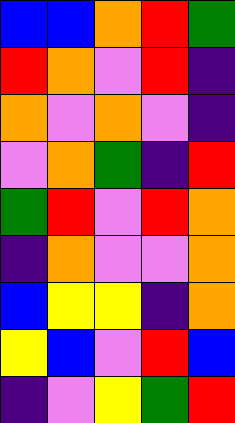[["blue", "blue", "orange", "red", "green"], ["red", "orange", "violet", "red", "indigo"], ["orange", "violet", "orange", "violet", "indigo"], ["violet", "orange", "green", "indigo", "red"], ["green", "red", "violet", "red", "orange"], ["indigo", "orange", "violet", "violet", "orange"], ["blue", "yellow", "yellow", "indigo", "orange"], ["yellow", "blue", "violet", "red", "blue"], ["indigo", "violet", "yellow", "green", "red"]]